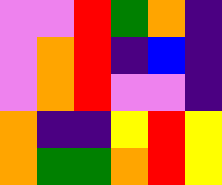[["violet", "violet", "red", "green", "orange", "indigo"], ["violet", "orange", "red", "indigo", "blue", "indigo"], ["violet", "orange", "red", "violet", "violet", "indigo"], ["orange", "indigo", "indigo", "yellow", "red", "yellow"], ["orange", "green", "green", "orange", "red", "yellow"]]